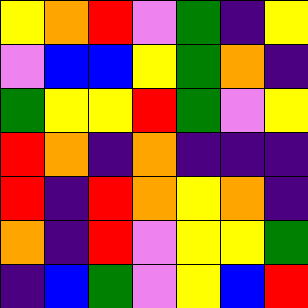[["yellow", "orange", "red", "violet", "green", "indigo", "yellow"], ["violet", "blue", "blue", "yellow", "green", "orange", "indigo"], ["green", "yellow", "yellow", "red", "green", "violet", "yellow"], ["red", "orange", "indigo", "orange", "indigo", "indigo", "indigo"], ["red", "indigo", "red", "orange", "yellow", "orange", "indigo"], ["orange", "indigo", "red", "violet", "yellow", "yellow", "green"], ["indigo", "blue", "green", "violet", "yellow", "blue", "red"]]